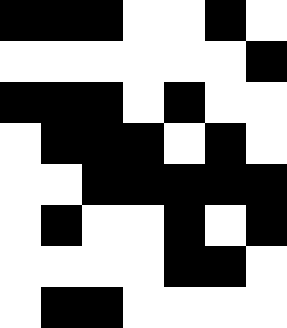[["black", "black", "black", "white", "white", "black", "white"], ["white", "white", "white", "white", "white", "white", "black"], ["black", "black", "black", "white", "black", "white", "white"], ["white", "black", "black", "black", "white", "black", "white"], ["white", "white", "black", "black", "black", "black", "black"], ["white", "black", "white", "white", "black", "white", "black"], ["white", "white", "white", "white", "black", "black", "white"], ["white", "black", "black", "white", "white", "white", "white"]]